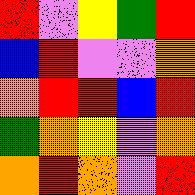[["red", "violet", "yellow", "green", "red"], ["blue", "red", "violet", "violet", "orange"], ["orange", "red", "red", "blue", "red"], ["green", "orange", "yellow", "violet", "orange"], ["orange", "red", "orange", "violet", "red"]]